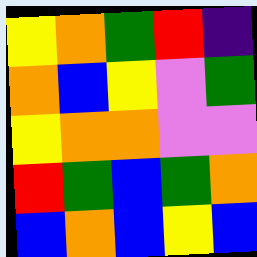[["yellow", "orange", "green", "red", "indigo"], ["orange", "blue", "yellow", "violet", "green"], ["yellow", "orange", "orange", "violet", "violet"], ["red", "green", "blue", "green", "orange"], ["blue", "orange", "blue", "yellow", "blue"]]